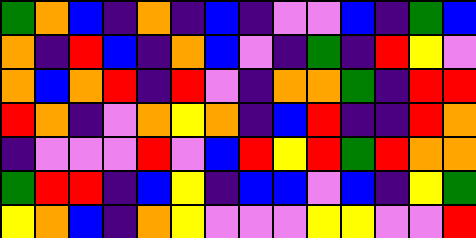[["green", "orange", "blue", "indigo", "orange", "indigo", "blue", "indigo", "violet", "violet", "blue", "indigo", "green", "blue"], ["orange", "indigo", "red", "blue", "indigo", "orange", "blue", "violet", "indigo", "green", "indigo", "red", "yellow", "violet"], ["orange", "blue", "orange", "red", "indigo", "red", "violet", "indigo", "orange", "orange", "green", "indigo", "red", "red"], ["red", "orange", "indigo", "violet", "orange", "yellow", "orange", "indigo", "blue", "red", "indigo", "indigo", "red", "orange"], ["indigo", "violet", "violet", "violet", "red", "violet", "blue", "red", "yellow", "red", "green", "red", "orange", "orange"], ["green", "red", "red", "indigo", "blue", "yellow", "indigo", "blue", "blue", "violet", "blue", "indigo", "yellow", "green"], ["yellow", "orange", "blue", "indigo", "orange", "yellow", "violet", "violet", "violet", "yellow", "yellow", "violet", "violet", "red"]]